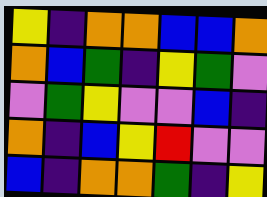[["yellow", "indigo", "orange", "orange", "blue", "blue", "orange"], ["orange", "blue", "green", "indigo", "yellow", "green", "violet"], ["violet", "green", "yellow", "violet", "violet", "blue", "indigo"], ["orange", "indigo", "blue", "yellow", "red", "violet", "violet"], ["blue", "indigo", "orange", "orange", "green", "indigo", "yellow"]]